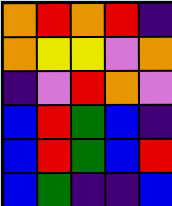[["orange", "red", "orange", "red", "indigo"], ["orange", "yellow", "yellow", "violet", "orange"], ["indigo", "violet", "red", "orange", "violet"], ["blue", "red", "green", "blue", "indigo"], ["blue", "red", "green", "blue", "red"], ["blue", "green", "indigo", "indigo", "blue"]]